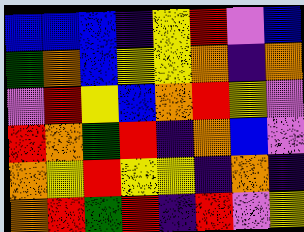[["blue", "blue", "blue", "indigo", "yellow", "red", "violet", "blue"], ["green", "orange", "blue", "yellow", "yellow", "orange", "indigo", "orange"], ["violet", "red", "yellow", "blue", "orange", "red", "yellow", "violet"], ["red", "orange", "green", "red", "indigo", "orange", "blue", "violet"], ["orange", "yellow", "red", "yellow", "yellow", "indigo", "orange", "indigo"], ["orange", "red", "green", "red", "indigo", "red", "violet", "yellow"]]